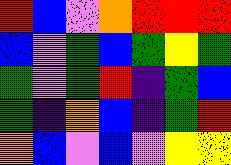[["red", "blue", "violet", "orange", "red", "red", "red"], ["blue", "violet", "green", "blue", "green", "yellow", "green"], ["green", "violet", "green", "red", "indigo", "green", "blue"], ["green", "indigo", "orange", "blue", "indigo", "green", "red"], ["orange", "blue", "violet", "blue", "violet", "yellow", "yellow"]]